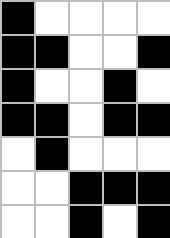[["black", "white", "white", "white", "white"], ["black", "black", "white", "white", "black"], ["black", "white", "white", "black", "white"], ["black", "black", "white", "black", "black"], ["white", "black", "white", "white", "white"], ["white", "white", "black", "black", "black"], ["white", "white", "black", "white", "black"]]